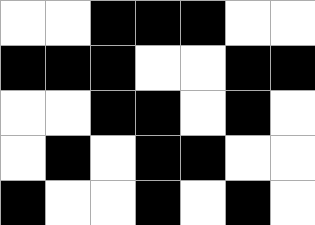[["white", "white", "black", "black", "black", "white", "white"], ["black", "black", "black", "white", "white", "black", "black"], ["white", "white", "black", "black", "white", "black", "white"], ["white", "black", "white", "black", "black", "white", "white"], ["black", "white", "white", "black", "white", "black", "white"]]